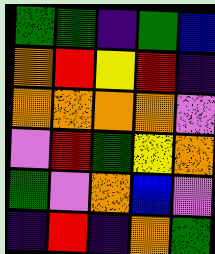[["green", "green", "indigo", "green", "blue"], ["orange", "red", "yellow", "red", "indigo"], ["orange", "orange", "orange", "orange", "violet"], ["violet", "red", "green", "yellow", "orange"], ["green", "violet", "orange", "blue", "violet"], ["indigo", "red", "indigo", "orange", "green"]]